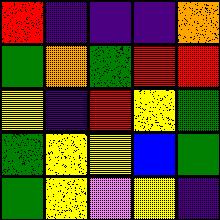[["red", "indigo", "indigo", "indigo", "orange"], ["green", "orange", "green", "red", "red"], ["yellow", "indigo", "red", "yellow", "green"], ["green", "yellow", "yellow", "blue", "green"], ["green", "yellow", "violet", "yellow", "indigo"]]